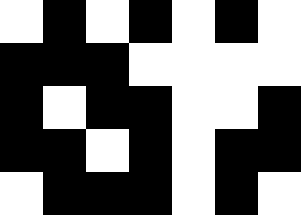[["white", "black", "white", "black", "white", "black", "white"], ["black", "black", "black", "white", "white", "white", "white"], ["black", "white", "black", "black", "white", "white", "black"], ["black", "black", "white", "black", "white", "black", "black"], ["white", "black", "black", "black", "white", "black", "white"]]